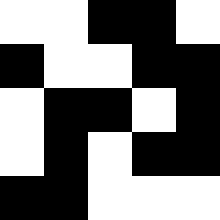[["white", "white", "black", "black", "white"], ["black", "white", "white", "black", "black"], ["white", "black", "black", "white", "black"], ["white", "black", "white", "black", "black"], ["black", "black", "white", "white", "white"]]